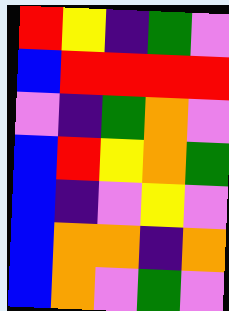[["red", "yellow", "indigo", "green", "violet"], ["blue", "red", "red", "red", "red"], ["violet", "indigo", "green", "orange", "violet"], ["blue", "red", "yellow", "orange", "green"], ["blue", "indigo", "violet", "yellow", "violet"], ["blue", "orange", "orange", "indigo", "orange"], ["blue", "orange", "violet", "green", "violet"]]